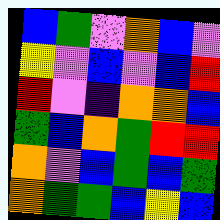[["blue", "green", "violet", "orange", "blue", "violet"], ["yellow", "violet", "blue", "violet", "blue", "red"], ["red", "violet", "indigo", "orange", "orange", "blue"], ["green", "blue", "orange", "green", "red", "red"], ["orange", "violet", "blue", "green", "blue", "green"], ["orange", "green", "green", "blue", "yellow", "blue"]]